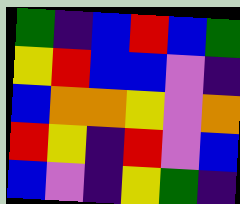[["green", "indigo", "blue", "red", "blue", "green"], ["yellow", "red", "blue", "blue", "violet", "indigo"], ["blue", "orange", "orange", "yellow", "violet", "orange"], ["red", "yellow", "indigo", "red", "violet", "blue"], ["blue", "violet", "indigo", "yellow", "green", "indigo"]]